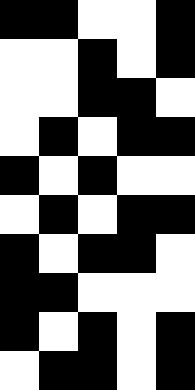[["black", "black", "white", "white", "black"], ["white", "white", "black", "white", "black"], ["white", "white", "black", "black", "white"], ["white", "black", "white", "black", "black"], ["black", "white", "black", "white", "white"], ["white", "black", "white", "black", "black"], ["black", "white", "black", "black", "white"], ["black", "black", "white", "white", "white"], ["black", "white", "black", "white", "black"], ["white", "black", "black", "white", "black"]]